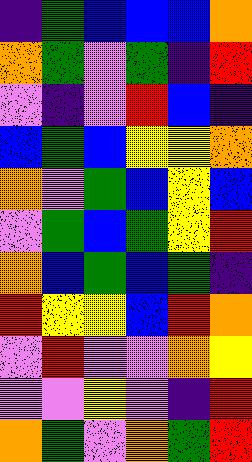[["indigo", "green", "blue", "blue", "blue", "orange"], ["orange", "green", "violet", "green", "indigo", "red"], ["violet", "indigo", "violet", "red", "blue", "indigo"], ["blue", "green", "blue", "yellow", "yellow", "orange"], ["orange", "violet", "green", "blue", "yellow", "blue"], ["violet", "green", "blue", "green", "yellow", "red"], ["orange", "blue", "green", "blue", "green", "indigo"], ["red", "yellow", "yellow", "blue", "red", "orange"], ["violet", "red", "violet", "violet", "orange", "yellow"], ["violet", "violet", "yellow", "violet", "indigo", "red"], ["orange", "green", "violet", "orange", "green", "red"]]